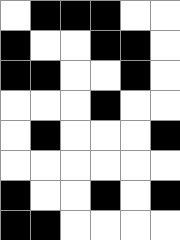[["white", "black", "black", "black", "white", "white"], ["black", "white", "white", "black", "black", "white"], ["black", "black", "white", "white", "black", "white"], ["white", "white", "white", "black", "white", "white"], ["white", "black", "white", "white", "white", "black"], ["white", "white", "white", "white", "white", "white"], ["black", "white", "white", "black", "white", "black"], ["black", "black", "white", "white", "white", "white"]]